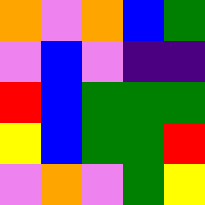[["orange", "violet", "orange", "blue", "green"], ["violet", "blue", "violet", "indigo", "indigo"], ["red", "blue", "green", "green", "green"], ["yellow", "blue", "green", "green", "red"], ["violet", "orange", "violet", "green", "yellow"]]